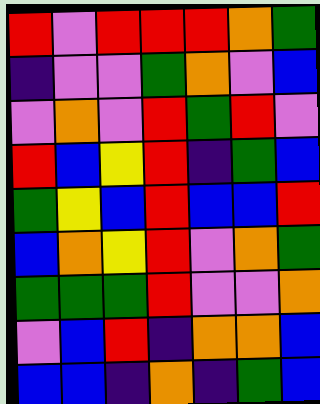[["red", "violet", "red", "red", "red", "orange", "green"], ["indigo", "violet", "violet", "green", "orange", "violet", "blue"], ["violet", "orange", "violet", "red", "green", "red", "violet"], ["red", "blue", "yellow", "red", "indigo", "green", "blue"], ["green", "yellow", "blue", "red", "blue", "blue", "red"], ["blue", "orange", "yellow", "red", "violet", "orange", "green"], ["green", "green", "green", "red", "violet", "violet", "orange"], ["violet", "blue", "red", "indigo", "orange", "orange", "blue"], ["blue", "blue", "indigo", "orange", "indigo", "green", "blue"]]